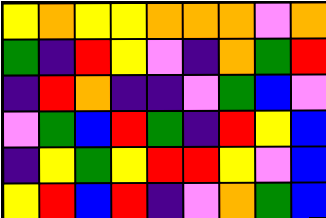[["yellow", "orange", "yellow", "yellow", "orange", "orange", "orange", "violet", "orange"], ["green", "indigo", "red", "yellow", "violet", "indigo", "orange", "green", "red"], ["indigo", "red", "orange", "indigo", "indigo", "violet", "green", "blue", "violet"], ["violet", "green", "blue", "red", "green", "indigo", "red", "yellow", "blue"], ["indigo", "yellow", "green", "yellow", "red", "red", "yellow", "violet", "blue"], ["yellow", "red", "blue", "red", "indigo", "violet", "orange", "green", "blue"]]